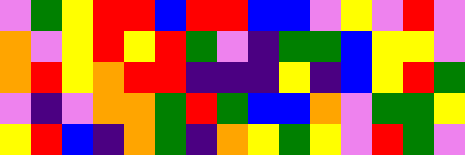[["violet", "green", "yellow", "red", "red", "blue", "red", "red", "blue", "blue", "violet", "yellow", "violet", "red", "violet"], ["orange", "violet", "yellow", "red", "yellow", "red", "green", "violet", "indigo", "green", "green", "blue", "yellow", "yellow", "violet"], ["orange", "red", "yellow", "orange", "red", "red", "indigo", "indigo", "indigo", "yellow", "indigo", "blue", "yellow", "red", "green"], ["violet", "indigo", "violet", "orange", "orange", "green", "red", "green", "blue", "blue", "orange", "violet", "green", "green", "yellow"], ["yellow", "red", "blue", "indigo", "orange", "green", "indigo", "orange", "yellow", "green", "yellow", "violet", "red", "green", "violet"]]